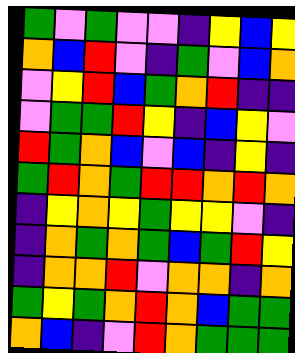[["green", "violet", "green", "violet", "violet", "indigo", "yellow", "blue", "yellow"], ["orange", "blue", "red", "violet", "indigo", "green", "violet", "blue", "orange"], ["violet", "yellow", "red", "blue", "green", "orange", "red", "indigo", "indigo"], ["violet", "green", "green", "red", "yellow", "indigo", "blue", "yellow", "violet"], ["red", "green", "orange", "blue", "violet", "blue", "indigo", "yellow", "indigo"], ["green", "red", "orange", "green", "red", "red", "orange", "red", "orange"], ["indigo", "yellow", "orange", "yellow", "green", "yellow", "yellow", "violet", "indigo"], ["indigo", "orange", "green", "orange", "green", "blue", "green", "red", "yellow"], ["indigo", "orange", "orange", "red", "violet", "orange", "orange", "indigo", "orange"], ["green", "yellow", "green", "orange", "red", "orange", "blue", "green", "green"], ["orange", "blue", "indigo", "violet", "red", "orange", "green", "green", "green"]]